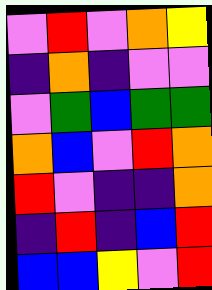[["violet", "red", "violet", "orange", "yellow"], ["indigo", "orange", "indigo", "violet", "violet"], ["violet", "green", "blue", "green", "green"], ["orange", "blue", "violet", "red", "orange"], ["red", "violet", "indigo", "indigo", "orange"], ["indigo", "red", "indigo", "blue", "red"], ["blue", "blue", "yellow", "violet", "red"]]